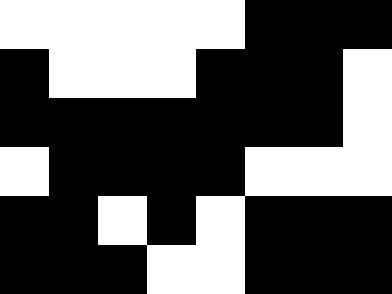[["white", "white", "white", "white", "white", "black", "black", "black"], ["black", "white", "white", "white", "black", "black", "black", "white"], ["black", "black", "black", "black", "black", "black", "black", "white"], ["white", "black", "black", "black", "black", "white", "white", "white"], ["black", "black", "white", "black", "white", "black", "black", "black"], ["black", "black", "black", "white", "white", "black", "black", "black"]]